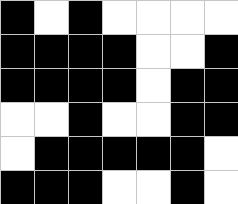[["black", "white", "black", "white", "white", "white", "white"], ["black", "black", "black", "black", "white", "white", "black"], ["black", "black", "black", "black", "white", "black", "black"], ["white", "white", "black", "white", "white", "black", "black"], ["white", "black", "black", "black", "black", "black", "white"], ["black", "black", "black", "white", "white", "black", "white"]]